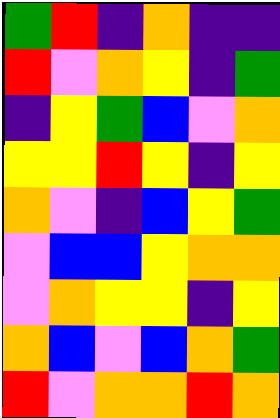[["green", "red", "indigo", "orange", "indigo", "indigo"], ["red", "violet", "orange", "yellow", "indigo", "green"], ["indigo", "yellow", "green", "blue", "violet", "orange"], ["yellow", "yellow", "red", "yellow", "indigo", "yellow"], ["orange", "violet", "indigo", "blue", "yellow", "green"], ["violet", "blue", "blue", "yellow", "orange", "orange"], ["violet", "orange", "yellow", "yellow", "indigo", "yellow"], ["orange", "blue", "violet", "blue", "orange", "green"], ["red", "violet", "orange", "orange", "red", "orange"]]